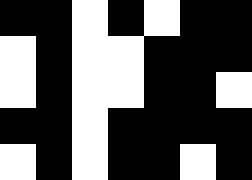[["black", "black", "white", "black", "white", "black", "black"], ["white", "black", "white", "white", "black", "black", "black"], ["white", "black", "white", "white", "black", "black", "white"], ["black", "black", "white", "black", "black", "black", "black"], ["white", "black", "white", "black", "black", "white", "black"]]